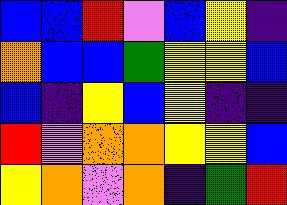[["blue", "blue", "red", "violet", "blue", "yellow", "indigo"], ["orange", "blue", "blue", "green", "yellow", "yellow", "blue"], ["blue", "indigo", "yellow", "blue", "yellow", "indigo", "indigo"], ["red", "violet", "orange", "orange", "yellow", "yellow", "blue"], ["yellow", "orange", "violet", "orange", "indigo", "green", "red"]]